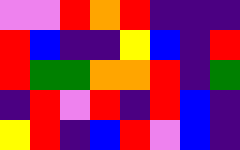[["violet", "violet", "red", "orange", "red", "indigo", "indigo", "indigo"], ["red", "blue", "indigo", "indigo", "yellow", "blue", "indigo", "red"], ["red", "green", "green", "orange", "orange", "red", "indigo", "green"], ["indigo", "red", "violet", "red", "indigo", "red", "blue", "indigo"], ["yellow", "red", "indigo", "blue", "red", "violet", "blue", "indigo"]]